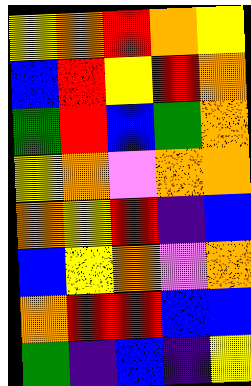[["yellow", "orange", "red", "orange", "yellow"], ["blue", "red", "yellow", "red", "orange"], ["green", "red", "blue", "green", "orange"], ["yellow", "orange", "violet", "orange", "orange"], ["orange", "yellow", "red", "indigo", "blue"], ["blue", "yellow", "orange", "violet", "orange"], ["orange", "red", "red", "blue", "blue"], ["green", "indigo", "blue", "indigo", "yellow"]]